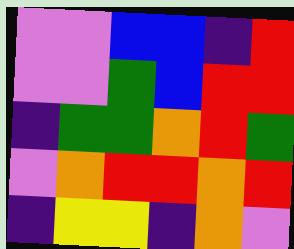[["violet", "violet", "blue", "blue", "indigo", "red"], ["violet", "violet", "green", "blue", "red", "red"], ["indigo", "green", "green", "orange", "red", "green"], ["violet", "orange", "red", "red", "orange", "red"], ["indigo", "yellow", "yellow", "indigo", "orange", "violet"]]